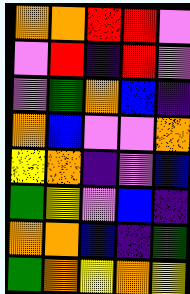[["orange", "orange", "red", "red", "violet"], ["violet", "red", "indigo", "red", "violet"], ["violet", "green", "orange", "blue", "indigo"], ["orange", "blue", "violet", "violet", "orange"], ["yellow", "orange", "indigo", "violet", "blue"], ["green", "yellow", "violet", "blue", "indigo"], ["orange", "orange", "blue", "indigo", "green"], ["green", "orange", "yellow", "orange", "yellow"]]